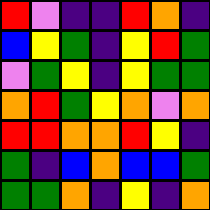[["red", "violet", "indigo", "indigo", "red", "orange", "indigo"], ["blue", "yellow", "green", "indigo", "yellow", "red", "green"], ["violet", "green", "yellow", "indigo", "yellow", "green", "green"], ["orange", "red", "green", "yellow", "orange", "violet", "orange"], ["red", "red", "orange", "orange", "red", "yellow", "indigo"], ["green", "indigo", "blue", "orange", "blue", "blue", "green"], ["green", "green", "orange", "indigo", "yellow", "indigo", "orange"]]